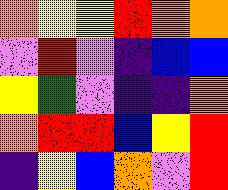[["orange", "yellow", "yellow", "red", "orange", "orange"], ["violet", "red", "violet", "indigo", "blue", "blue"], ["yellow", "green", "violet", "indigo", "indigo", "orange"], ["orange", "red", "red", "blue", "yellow", "red"], ["indigo", "yellow", "blue", "orange", "violet", "red"]]